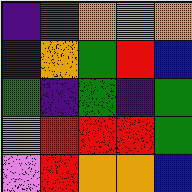[["indigo", "red", "orange", "violet", "orange"], ["indigo", "orange", "green", "red", "blue"], ["green", "indigo", "green", "indigo", "green"], ["violet", "red", "red", "red", "green"], ["violet", "red", "orange", "orange", "blue"]]